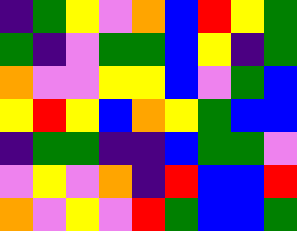[["indigo", "green", "yellow", "violet", "orange", "blue", "red", "yellow", "green"], ["green", "indigo", "violet", "green", "green", "blue", "yellow", "indigo", "green"], ["orange", "violet", "violet", "yellow", "yellow", "blue", "violet", "green", "blue"], ["yellow", "red", "yellow", "blue", "orange", "yellow", "green", "blue", "blue"], ["indigo", "green", "green", "indigo", "indigo", "blue", "green", "green", "violet"], ["violet", "yellow", "violet", "orange", "indigo", "red", "blue", "blue", "red"], ["orange", "violet", "yellow", "violet", "red", "green", "blue", "blue", "green"]]